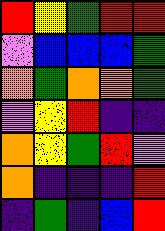[["red", "yellow", "green", "red", "red"], ["violet", "blue", "blue", "blue", "green"], ["orange", "green", "orange", "orange", "green"], ["violet", "yellow", "red", "indigo", "indigo"], ["orange", "yellow", "green", "red", "violet"], ["orange", "indigo", "indigo", "indigo", "red"], ["indigo", "green", "indigo", "blue", "red"]]